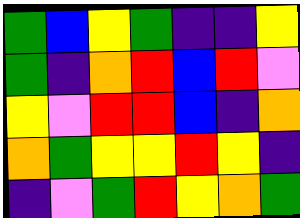[["green", "blue", "yellow", "green", "indigo", "indigo", "yellow"], ["green", "indigo", "orange", "red", "blue", "red", "violet"], ["yellow", "violet", "red", "red", "blue", "indigo", "orange"], ["orange", "green", "yellow", "yellow", "red", "yellow", "indigo"], ["indigo", "violet", "green", "red", "yellow", "orange", "green"]]